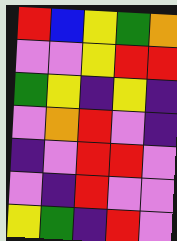[["red", "blue", "yellow", "green", "orange"], ["violet", "violet", "yellow", "red", "red"], ["green", "yellow", "indigo", "yellow", "indigo"], ["violet", "orange", "red", "violet", "indigo"], ["indigo", "violet", "red", "red", "violet"], ["violet", "indigo", "red", "violet", "violet"], ["yellow", "green", "indigo", "red", "violet"]]